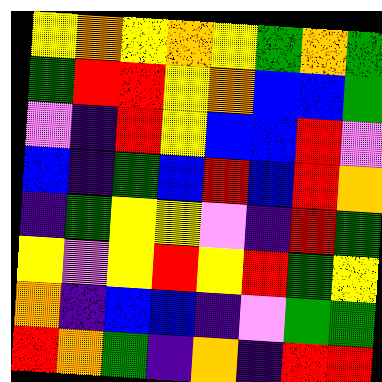[["yellow", "orange", "yellow", "orange", "yellow", "green", "orange", "green"], ["green", "red", "red", "yellow", "orange", "blue", "blue", "green"], ["violet", "indigo", "red", "yellow", "blue", "blue", "red", "violet"], ["blue", "indigo", "green", "blue", "red", "blue", "red", "orange"], ["indigo", "green", "yellow", "yellow", "violet", "indigo", "red", "green"], ["yellow", "violet", "yellow", "red", "yellow", "red", "green", "yellow"], ["orange", "indigo", "blue", "blue", "indigo", "violet", "green", "green"], ["red", "orange", "green", "indigo", "orange", "indigo", "red", "red"]]